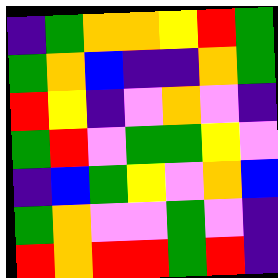[["indigo", "green", "orange", "orange", "yellow", "red", "green"], ["green", "orange", "blue", "indigo", "indigo", "orange", "green"], ["red", "yellow", "indigo", "violet", "orange", "violet", "indigo"], ["green", "red", "violet", "green", "green", "yellow", "violet"], ["indigo", "blue", "green", "yellow", "violet", "orange", "blue"], ["green", "orange", "violet", "violet", "green", "violet", "indigo"], ["red", "orange", "red", "red", "green", "red", "indigo"]]